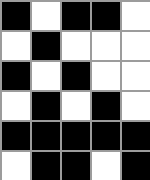[["black", "white", "black", "black", "white"], ["white", "black", "white", "white", "white"], ["black", "white", "black", "white", "white"], ["white", "black", "white", "black", "white"], ["black", "black", "black", "black", "black"], ["white", "black", "black", "white", "black"]]